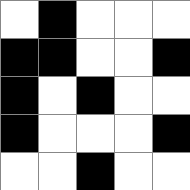[["white", "black", "white", "white", "white"], ["black", "black", "white", "white", "black"], ["black", "white", "black", "white", "white"], ["black", "white", "white", "white", "black"], ["white", "white", "black", "white", "white"]]